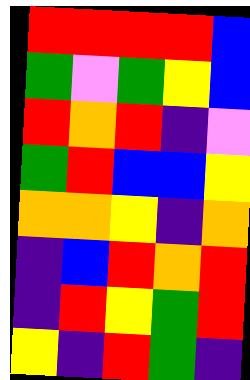[["red", "red", "red", "red", "blue"], ["green", "violet", "green", "yellow", "blue"], ["red", "orange", "red", "indigo", "violet"], ["green", "red", "blue", "blue", "yellow"], ["orange", "orange", "yellow", "indigo", "orange"], ["indigo", "blue", "red", "orange", "red"], ["indigo", "red", "yellow", "green", "red"], ["yellow", "indigo", "red", "green", "indigo"]]